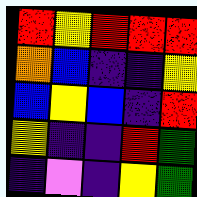[["red", "yellow", "red", "red", "red"], ["orange", "blue", "indigo", "indigo", "yellow"], ["blue", "yellow", "blue", "indigo", "red"], ["yellow", "indigo", "indigo", "red", "green"], ["indigo", "violet", "indigo", "yellow", "green"]]